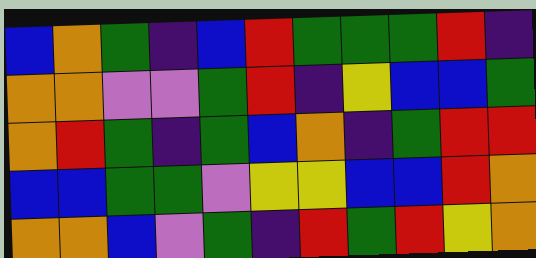[["blue", "orange", "green", "indigo", "blue", "red", "green", "green", "green", "red", "indigo"], ["orange", "orange", "violet", "violet", "green", "red", "indigo", "yellow", "blue", "blue", "green"], ["orange", "red", "green", "indigo", "green", "blue", "orange", "indigo", "green", "red", "red"], ["blue", "blue", "green", "green", "violet", "yellow", "yellow", "blue", "blue", "red", "orange"], ["orange", "orange", "blue", "violet", "green", "indigo", "red", "green", "red", "yellow", "orange"]]